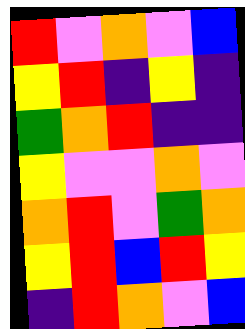[["red", "violet", "orange", "violet", "blue"], ["yellow", "red", "indigo", "yellow", "indigo"], ["green", "orange", "red", "indigo", "indigo"], ["yellow", "violet", "violet", "orange", "violet"], ["orange", "red", "violet", "green", "orange"], ["yellow", "red", "blue", "red", "yellow"], ["indigo", "red", "orange", "violet", "blue"]]